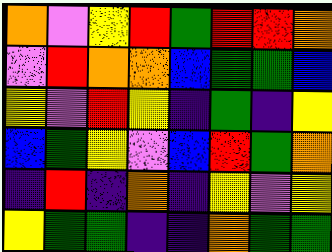[["orange", "violet", "yellow", "red", "green", "red", "red", "orange"], ["violet", "red", "orange", "orange", "blue", "green", "green", "blue"], ["yellow", "violet", "red", "yellow", "indigo", "green", "indigo", "yellow"], ["blue", "green", "yellow", "violet", "blue", "red", "green", "orange"], ["indigo", "red", "indigo", "orange", "indigo", "yellow", "violet", "yellow"], ["yellow", "green", "green", "indigo", "indigo", "orange", "green", "green"]]